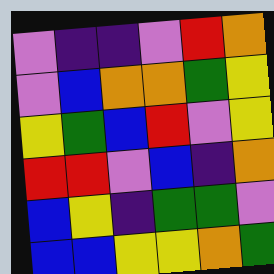[["violet", "indigo", "indigo", "violet", "red", "orange"], ["violet", "blue", "orange", "orange", "green", "yellow"], ["yellow", "green", "blue", "red", "violet", "yellow"], ["red", "red", "violet", "blue", "indigo", "orange"], ["blue", "yellow", "indigo", "green", "green", "violet"], ["blue", "blue", "yellow", "yellow", "orange", "green"]]